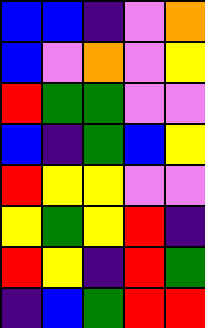[["blue", "blue", "indigo", "violet", "orange"], ["blue", "violet", "orange", "violet", "yellow"], ["red", "green", "green", "violet", "violet"], ["blue", "indigo", "green", "blue", "yellow"], ["red", "yellow", "yellow", "violet", "violet"], ["yellow", "green", "yellow", "red", "indigo"], ["red", "yellow", "indigo", "red", "green"], ["indigo", "blue", "green", "red", "red"]]